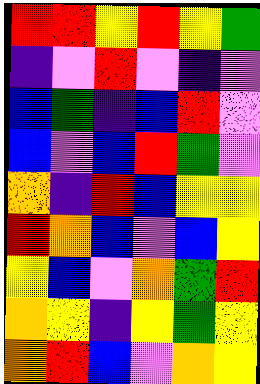[["red", "red", "yellow", "red", "yellow", "green"], ["indigo", "violet", "red", "violet", "indigo", "violet"], ["blue", "green", "indigo", "blue", "red", "violet"], ["blue", "violet", "blue", "red", "green", "violet"], ["orange", "indigo", "red", "blue", "yellow", "yellow"], ["red", "orange", "blue", "violet", "blue", "yellow"], ["yellow", "blue", "violet", "orange", "green", "red"], ["orange", "yellow", "indigo", "yellow", "green", "yellow"], ["orange", "red", "blue", "violet", "orange", "yellow"]]